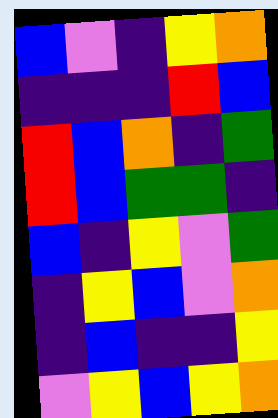[["blue", "violet", "indigo", "yellow", "orange"], ["indigo", "indigo", "indigo", "red", "blue"], ["red", "blue", "orange", "indigo", "green"], ["red", "blue", "green", "green", "indigo"], ["blue", "indigo", "yellow", "violet", "green"], ["indigo", "yellow", "blue", "violet", "orange"], ["indigo", "blue", "indigo", "indigo", "yellow"], ["violet", "yellow", "blue", "yellow", "orange"]]